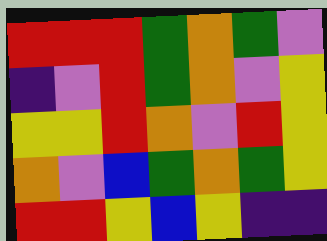[["red", "red", "red", "green", "orange", "green", "violet"], ["indigo", "violet", "red", "green", "orange", "violet", "yellow"], ["yellow", "yellow", "red", "orange", "violet", "red", "yellow"], ["orange", "violet", "blue", "green", "orange", "green", "yellow"], ["red", "red", "yellow", "blue", "yellow", "indigo", "indigo"]]